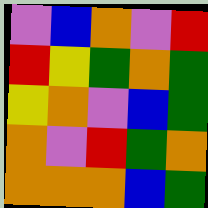[["violet", "blue", "orange", "violet", "red"], ["red", "yellow", "green", "orange", "green"], ["yellow", "orange", "violet", "blue", "green"], ["orange", "violet", "red", "green", "orange"], ["orange", "orange", "orange", "blue", "green"]]